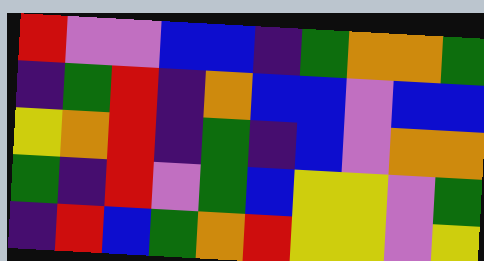[["red", "violet", "violet", "blue", "blue", "indigo", "green", "orange", "orange", "green"], ["indigo", "green", "red", "indigo", "orange", "blue", "blue", "violet", "blue", "blue"], ["yellow", "orange", "red", "indigo", "green", "indigo", "blue", "violet", "orange", "orange"], ["green", "indigo", "red", "violet", "green", "blue", "yellow", "yellow", "violet", "green"], ["indigo", "red", "blue", "green", "orange", "red", "yellow", "yellow", "violet", "yellow"]]